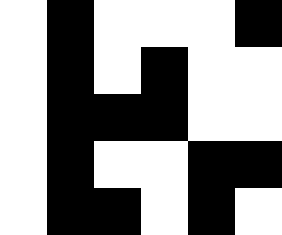[["white", "black", "white", "white", "white", "black"], ["white", "black", "white", "black", "white", "white"], ["white", "black", "black", "black", "white", "white"], ["white", "black", "white", "white", "black", "black"], ["white", "black", "black", "white", "black", "white"]]